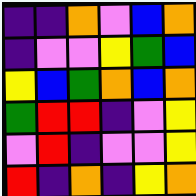[["indigo", "indigo", "orange", "violet", "blue", "orange"], ["indigo", "violet", "violet", "yellow", "green", "blue"], ["yellow", "blue", "green", "orange", "blue", "orange"], ["green", "red", "red", "indigo", "violet", "yellow"], ["violet", "red", "indigo", "violet", "violet", "yellow"], ["red", "indigo", "orange", "indigo", "yellow", "orange"]]